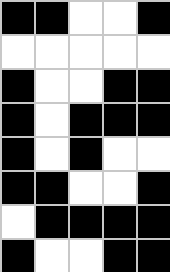[["black", "black", "white", "white", "black"], ["white", "white", "white", "white", "white"], ["black", "white", "white", "black", "black"], ["black", "white", "black", "black", "black"], ["black", "white", "black", "white", "white"], ["black", "black", "white", "white", "black"], ["white", "black", "black", "black", "black"], ["black", "white", "white", "black", "black"]]